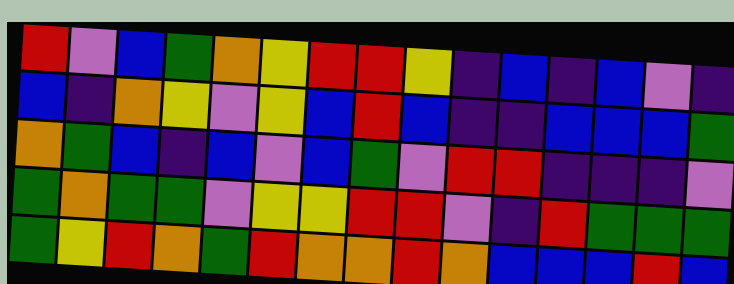[["red", "violet", "blue", "green", "orange", "yellow", "red", "red", "yellow", "indigo", "blue", "indigo", "blue", "violet", "indigo"], ["blue", "indigo", "orange", "yellow", "violet", "yellow", "blue", "red", "blue", "indigo", "indigo", "blue", "blue", "blue", "green"], ["orange", "green", "blue", "indigo", "blue", "violet", "blue", "green", "violet", "red", "red", "indigo", "indigo", "indigo", "violet"], ["green", "orange", "green", "green", "violet", "yellow", "yellow", "red", "red", "violet", "indigo", "red", "green", "green", "green"], ["green", "yellow", "red", "orange", "green", "red", "orange", "orange", "red", "orange", "blue", "blue", "blue", "red", "blue"]]